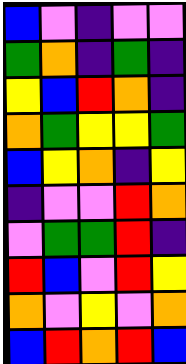[["blue", "violet", "indigo", "violet", "violet"], ["green", "orange", "indigo", "green", "indigo"], ["yellow", "blue", "red", "orange", "indigo"], ["orange", "green", "yellow", "yellow", "green"], ["blue", "yellow", "orange", "indigo", "yellow"], ["indigo", "violet", "violet", "red", "orange"], ["violet", "green", "green", "red", "indigo"], ["red", "blue", "violet", "red", "yellow"], ["orange", "violet", "yellow", "violet", "orange"], ["blue", "red", "orange", "red", "blue"]]